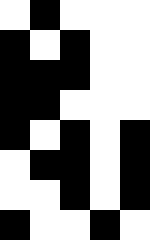[["white", "black", "white", "white", "white"], ["black", "white", "black", "white", "white"], ["black", "black", "black", "white", "white"], ["black", "black", "white", "white", "white"], ["black", "white", "black", "white", "black"], ["white", "black", "black", "white", "black"], ["white", "white", "black", "white", "black"], ["black", "white", "white", "black", "white"]]